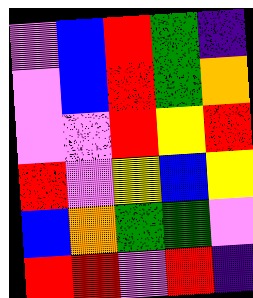[["violet", "blue", "red", "green", "indigo"], ["violet", "blue", "red", "green", "orange"], ["violet", "violet", "red", "yellow", "red"], ["red", "violet", "yellow", "blue", "yellow"], ["blue", "orange", "green", "green", "violet"], ["red", "red", "violet", "red", "indigo"]]